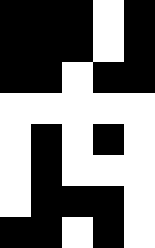[["black", "black", "black", "white", "black"], ["black", "black", "black", "white", "black"], ["black", "black", "white", "black", "black"], ["white", "white", "white", "white", "white"], ["white", "black", "white", "black", "white"], ["white", "black", "white", "white", "white"], ["white", "black", "black", "black", "white"], ["black", "black", "white", "black", "white"]]